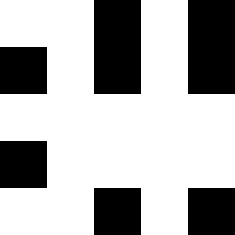[["white", "white", "black", "white", "black"], ["black", "white", "black", "white", "black"], ["white", "white", "white", "white", "white"], ["black", "white", "white", "white", "white"], ["white", "white", "black", "white", "black"]]